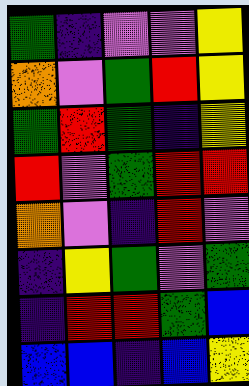[["green", "indigo", "violet", "violet", "yellow"], ["orange", "violet", "green", "red", "yellow"], ["green", "red", "green", "indigo", "yellow"], ["red", "violet", "green", "red", "red"], ["orange", "violet", "indigo", "red", "violet"], ["indigo", "yellow", "green", "violet", "green"], ["indigo", "red", "red", "green", "blue"], ["blue", "blue", "indigo", "blue", "yellow"]]